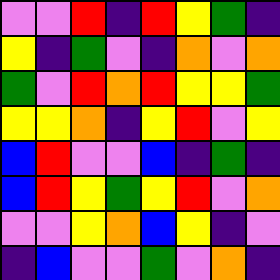[["violet", "violet", "red", "indigo", "red", "yellow", "green", "indigo"], ["yellow", "indigo", "green", "violet", "indigo", "orange", "violet", "orange"], ["green", "violet", "red", "orange", "red", "yellow", "yellow", "green"], ["yellow", "yellow", "orange", "indigo", "yellow", "red", "violet", "yellow"], ["blue", "red", "violet", "violet", "blue", "indigo", "green", "indigo"], ["blue", "red", "yellow", "green", "yellow", "red", "violet", "orange"], ["violet", "violet", "yellow", "orange", "blue", "yellow", "indigo", "violet"], ["indigo", "blue", "violet", "violet", "green", "violet", "orange", "indigo"]]